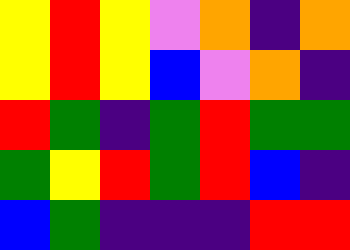[["yellow", "red", "yellow", "violet", "orange", "indigo", "orange"], ["yellow", "red", "yellow", "blue", "violet", "orange", "indigo"], ["red", "green", "indigo", "green", "red", "green", "green"], ["green", "yellow", "red", "green", "red", "blue", "indigo"], ["blue", "green", "indigo", "indigo", "indigo", "red", "red"]]